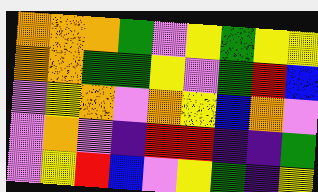[["orange", "orange", "orange", "green", "violet", "yellow", "green", "yellow", "yellow"], ["orange", "orange", "green", "green", "yellow", "violet", "green", "red", "blue"], ["violet", "yellow", "orange", "violet", "orange", "yellow", "blue", "orange", "violet"], ["violet", "orange", "violet", "indigo", "red", "red", "indigo", "indigo", "green"], ["violet", "yellow", "red", "blue", "violet", "yellow", "green", "indigo", "yellow"]]